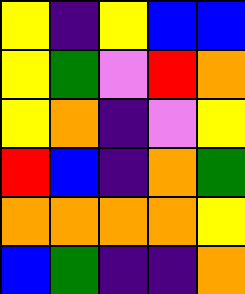[["yellow", "indigo", "yellow", "blue", "blue"], ["yellow", "green", "violet", "red", "orange"], ["yellow", "orange", "indigo", "violet", "yellow"], ["red", "blue", "indigo", "orange", "green"], ["orange", "orange", "orange", "orange", "yellow"], ["blue", "green", "indigo", "indigo", "orange"]]